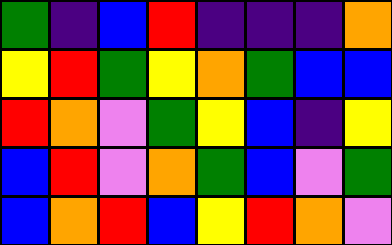[["green", "indigo", "blue", "red", "indigo", "indigo", "indigo", "orange"], ["yellow", "red", "green", "yellow", "orange", "green", "blue", "blue"], ["red", "orange", "violet", "green", "yellow", "blue", "indigo", "yellow"], ["blue", "red", "violet", "orange", "green", "blue", "violet", "green"], ["blue", "orange", "red", "blue", "yellow", "red", "orange", "violet"]]